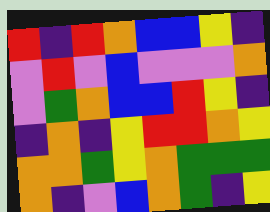[["red", "indigo", "red", "orange", "blue", "blue", "yellow", "indigo"], ["violet", "red", "violet", "blue", "violet", "violet", "violet", "orange"], ["violet", "green", "orange", "blue", "blue", "red", "yellow", "indigo"], ["indigo", "orange", "indigo", "yellow", "red", "red", "orange", "yellow"], ["orange", "orange", "green", "yellow", "orange", "green", "green", "green"], ["orange", "indigo", "violet", "blue", "orange", "green", "indigo", "yellow"]]